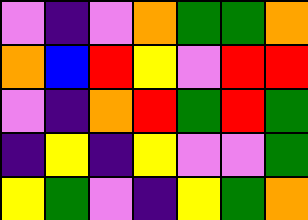[["violet", "indigo", "violet", "orange", "green", "green", "orange"], ["orange", "blue", "red", "yellow", "violet", "red", "red"], ["violet", "indigo", "orange", "red", "green", "red", "green"], ["indigo", "yellow", "indigo", "yellow", "violet", "violet", "green"], ["yellow", "green", "violet", "indigo", "yellow", "green", "orange"]]